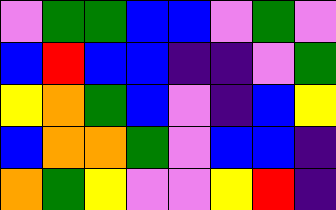[["violet", "green", "green", "blue", "blue", "violet", "green", "violet"], ["blue", "red", "blue", "blue", "indigo", "indigo", "violet", "green"], ["yellow", "orange", "green", "blue", "violet", "indigo", "blue", "yellow"], ["blue", "orange", "orange", "green", "violet", "blue", "blue", "indigo"], ["orange", "green", "yellow", "violet", "violet", "yellow", "red", "indigo"]]